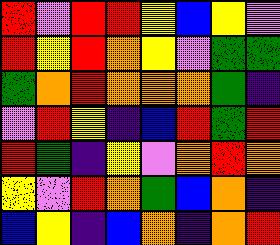[["red", "violet", "red", "red", "yellow", "blue", "yellow", "violet"], ["red", "yellow", "red", "orange", "yellow", "violet", "green", "green"], ["green", "orange", "red", "orange", "orange", "orange", "green", "indigo"], ["violet", "red", "yellow", "indigo", "blue", "red", "green", "red"], ["red", "green", "indigo", "yellow", "violet", "orange", "red", "orange"], ["yellow", "violet", "red", "orange", "green", "blue", "orange", "indigo"], ["blue", "yellow", "indigo", "blue", "orange", "indigo", "orange", "red"]]